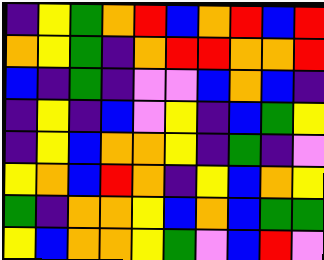[["indigo", "yellow", "green", "orange", "red", "blue", "orange", "red", "blue", "red"], ["orange", "yellow", "green", "indigo", "orange", "red", "red", "orange", "orange", "red"], ["blue", "indigo", "green", "indigo", "violet", "violet", "blue", "orange", "blue", "indigo"], ["indigo", "yellow", "indigo", "blue", "violet", "yellow", "indigo", "blue", "green", "yellow"], ["indigo", "yellow", "blue", "orange", "orange", "yellow", "indigo", "green", "indigo", "violet"], ["yellow", "orange", "blue", "red", "orange", "indigo", "yellow", "blue", "orange", "yellow"], ["green", "indigo", "orange", "orange", "yellow", "blue", "orange", "blue", "green", "green"], ["yellow", "blue", "orange", "orange", "yellow", "green", "violet", "blue", "red", "violet"]]